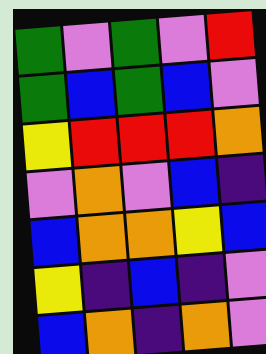[["green", "violet", "green", "violet", "red"], ["green", "blue", "green", "blue", "violet"], ["yellow", "red", "red", "red", "orange"], ["violet", "orange", "violet", "blue", "indigo"], ["blue", "orange", "orange", "yellow", "blue"], ["yellow", "indigo", "blue", "indigo", "violet"], ["blue", "orange", "indigo", "orange", "violet"]]